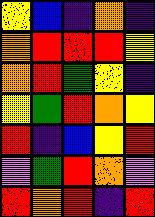[["yellow", "blue", "indigo", "orange", "indigo"], ["orange", "red", "red", "red", "yellow"], ["orange", "red", "green", "yellow", "indigo"], ["yellow", "green", "red", "orange", "yellow"], ["red", "indigo", "blue", "yellow", "red"], ["violet", "green", "red", "orange", "violet"], ["red", "orange", "red", "indigo", "red"]]